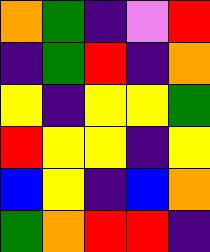[["orange", "green", "indigo", "violet", "red"], ["indigo", "green", "red", "indigo", "orange"], ["yellow", "indigo", "yellow", "yellow", "green"], ["red", "yellow", "yellow", "indigo", "yellow"], ["blue", "yellow", "indigo", "blue", "orange"], ["green", "orange", "red", "red", "indigo"]]